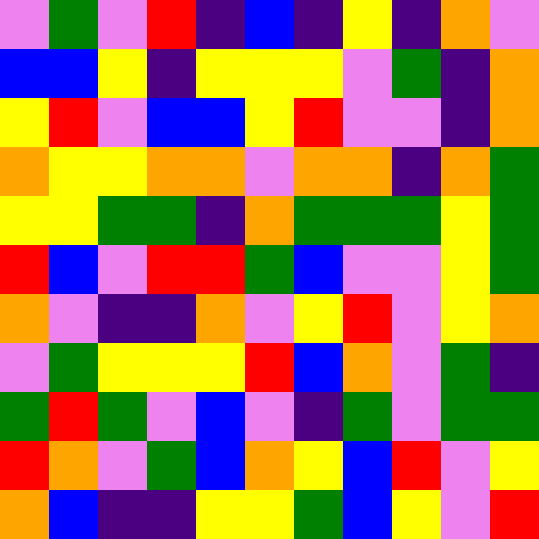[["violet", "green", "violet", "red", "indigo", "blue", "indigo", "yellow", "indigo", "orange", "violet"], ["blue", "blue", "yellow", "indigo", "yellow", "yellow", "yellow", "violet", "green", "indigo", "orange"], ["yellow", "red", "violet", "blue", "blue", "yellow", "red", "violet", "violet", "indigo", "orange"], ["orange", "yellow", "yellow", "orange", "orange", "violet", "orange", "orange", "indigo", "orange", "green"], ["yellow", "yellow", "green", "green", "indigo", "orange", "green", "green", "green", "yellow", "green"], ["red", "blue", "violet", "red", "red", "green", "blue", "violet", "violet", "yellow", "green"], ["orange", "violet", "indigo", "indigo", "orange", "violet", "yellow", "red", "violet", "yellow", "orange"], ["violet", "green", "yellow", "yellow", "yellow", "red", "blue", "orange", "violet", "green", "indigo"], ["green", "red", "green", "violet", "blue", "violet", "indigo", "green", "violet", "green", "green"], ["red", "orange", "violet", "green", "blue", "orange", "yellow", "blue", "red", "violet", "yellow"], ["orange", "blue", "indigo", "indigo", "yellow", "yellow", "green", "blue", "yellow", "violet", "red"]]